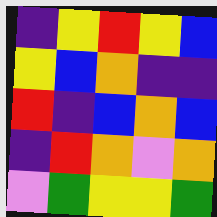[["indigo", "yellow", "red", "yellow", "blue"], ["yellow", "blue", "orange", "indigo", "indigo"], ["red", "indigo", "blue", "orange", "blue"], ["indigo", "red", "orange", "violet", "orange"], ["violet", "green", "yellow", "yellow", "green"]]